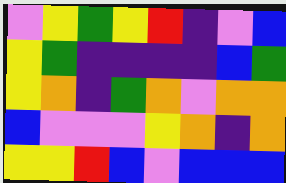[["violet", "yellow", "green", "yellow", "red", "indigo", "violet", "blue"], ["yellow", "green", "indigo", "indigo", "indigo", "indigo", "blue", "green"], ["yellow", "orange", "indigo", "green", "orange", "violet", "orange", "orange"], ["blue", "violet", "violet", "violet", "yellow", "orange", "indigo", "orange"], ["yellow", "yellow", "red", "blue", "violet", "blue", "blue", "blue"]]